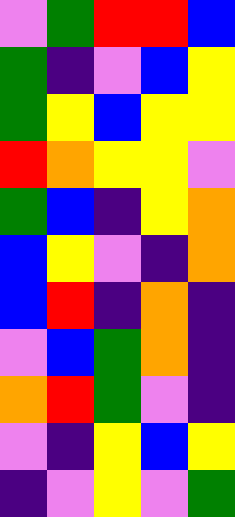[["violet", "green", "red", "red", "blue"], ["green", "indigo", "violet", "blue", "yellow"], ["green", "yellow", "blue", "yellow", "yellow"], ["red", "orange", "yellow", "yellow", "violet"], ["green", "blue", "indigo", "yellow", "orange"], ["blue", "yellow", "violet", "indigo", "orange"], ["blue", "red", "indigo", "orange", "indigo"], ["violet", "blue", "green", "orange", "indigo"], ["orange", "red", "green", "violet", "indigo"], ["violet", "indigo", "yellow", "blue", "yellow"], ["indigo", "violet", "yellow", "violet", "green"]]